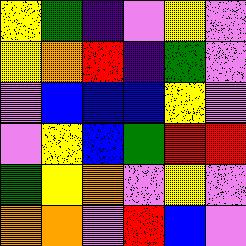[["yellow", "green", "indigo", "violet", "yellow", "violet"], ["yellow", "orange", "red", "indigo", "green", "violet"], ["violet", "blue", "blue", "blue", "yellow", "violet"], ["violet", "yellow", "blue", "green", "red", "red"], ["green", "yellow", "orange", "violet", "yellow", "violet"], ["orange", "orange", "violet", "red", "blue", "violet"]]